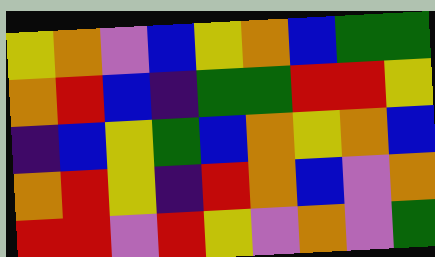[["yellow", "orange", "violet", "blue", "yellow", "orange", "blue", "green", "green"], ["orange", "red", "blue", "indigo", "green", "green", "red", "red", "yellow"], ["indigo", "blue", "yellow", "green", "blue", "orange", "yellow", "orange", "blue"], ["orange", "red", "yellow", "indigo", "red", "orange", "blue", "violet", "orange"], ["red", "red", "violet", "red", "yellow", "violet", "orange", "violet", "green"]]